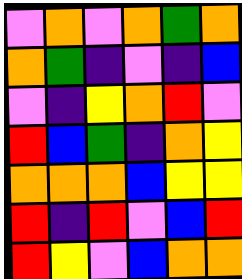[["violet", "orange", "violet", "orange", "green", "orange"], ["orange", "green", "indigo", "violet", "indigo", "blue"], ["violet", "indigo", "yellow", "orange", "red", "violet"], ["red", "blue", "green", "indigo", "orange", "yellow"], ["orange", "orange", "orange", "blue", "yellow", "yellow"], ["red", "indigo", "red", "violet", "blue", "red"], ["red", "yellow", "violet", "blue", "orange", "orange"]]